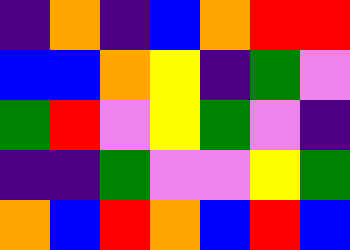[["indigo", "orange", "indigo", "blue", "orange", "red", "red"], ["blue", "blue", "orange", "yellow", "indigo", "green", "violet"], ["green", "red", "violet", "yellow", "green", "violet", "indigo"], ["indigo", "indigo", "green", "violet", "violet", "yellow", "green"], ["orange", "blue", "red", "orange", "blue", "red", "blue"]]